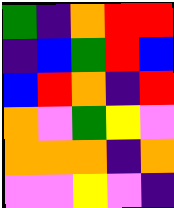[["green", "indigo", "orange", "red", "red"], ["indigo", "blue", "green", "red", "blue"], ["blue", "red", "orange", "indigo", "red"], ["orange", "violet", "green", "yellow", "violet"], ["orange", "orange", "orange", "indigo", "orange"], ["violet", "violet", "yellow", "violet", "indigo"]]